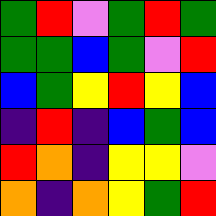[["green", "red", "violet", "green", "red", "green"], ["green", "green", "blue", "green", "violet", "red"], ["blue", "green", "yellow", "red", "yellow", "blue"], ["indigo", "red", "indigo", "blue", "green", "blue"], ["red", "orange", "indigo", "yellow", "yellow", "violet"], ["orange", "indigo", "orange", "yellow", "green", "red"]]